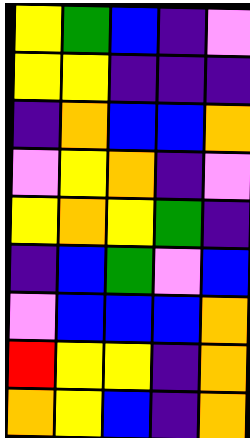[["yellow", "green", "blue", "indigo", "violet"], ["yellow", "yellow", "indigo", "indigo", "indigo"], ["indigo", "orange", "blue", "blue", "orange"], ["violet", "yellow", "orange", "indigo", "violet"], ["yellow", "orange", "yellow", "green", "indigo"], ["indigo", "blue", "green", "violet", "blue"], ["violet", "blue", "blue", "blue", "orange"], ["red", "yellow", "yellow", "indigo", "orange"], ["orange", "yellow", "blue", "indigo", "orange"]]